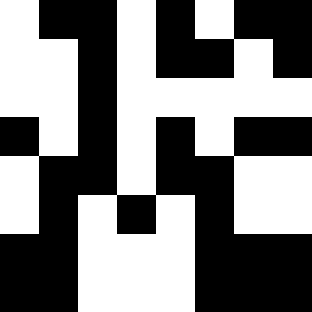[["white", "black", "black", "white", "black", "white", "black", "black"], ["white", "white", "black", "white", "black", "black", "white", "black"], ["white", "white", "black", "white", "white", "white", "white", "white"], ["black", "white", "black", "white", "black", "white", "black", "black"], ["white", "black", "black", "white", "black", "black", "white", "white"], ["white", "black", "white", "black", "white", "black", "white", "white"], ["black", "black", "white", "white", "white", "black", "black", "black"], ["black", "black", "white", "white", "white", "black", "black", "black"]]